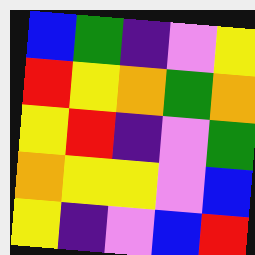[["blue", "green", "indigo", "violet", "yellow"], ["red", "yellow", "orange", "green", "orange"], ["yellow", "red", "indigo", "violet", "green"], ["orange", "yellow", "yellow", "violet", "blue"], ["yellow", "indigo", "violet", "blue", "red"]]